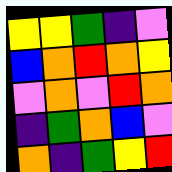[["yellow", "yellow", "green", "indigo", "violet"], ["blue", "orange", "red", "orange", "yellow"], ["violet", "orange", "violet", "red", "orange"], ["indigo", "green", "orange", "blue", "violet"], ["orange", "indigo", "green", "yellow", "red"]]